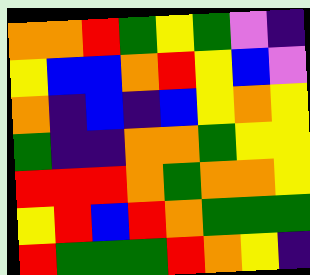[["orange", "orange", "red", "green", "yellow", "green", "violet", "indigo"], ["yellow", "blue", "blue", "orange", "red", "yellow", "blue", "violet"], ["orange", "indigo", "blue", "indigo", "blue", "yellow", "orange", "yellow"], ["green", "indigo", "indigo", "orange", "orange", "green", "yellow", "yellow"], ["red", "red", "red", "orange", "green", "orange", "orange", "yellow"], ["yellow", "red", "blue", "red", "orange", "green", "green", "green"], ["red", "green", "green", "green", "red", "orange", "yellow", "indigo"]]